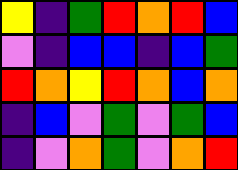[["yellow", "indigo", "green", "red", "orange", "red", "blue"], ["violet", "indigo", "blue", "blue", "indigo", "blue", "green"], ["red", "orange", "yellow", "red", "orange", "blue", "orange"], ["indigo", "blue", "violet", "green", "violet", "green", "blue"], ["indigo", "violet", "orange", "green", "violet", "orange", "red"]]